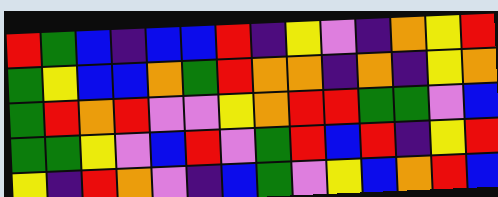[["red", "green", "blue", "indigo", "blue", "blue", "red", "indigo", "yellow", "violet", "indigo", "orange", "yellow", "red"], ["green", "yellow", "blue", "blue", "orange", "green", "red", "orange", "orange", "indigo", "orange", "indigo", "yellow", "orange"], ["green", "red", "orange", "red", "violet", "violet", "yellow", "orange", "red", "red", "green", "green", "violet", "blue"], ["green", "green", "yellow", "violet", "blue", "red", "violet", "green", "red", "blue", "red", "indigo", "yellow", "red"], ["yellow", "indigo", "red", "orange", "violet", "indigo", "blue", "green", "violet", "yellow", "blue", "orange", "red", "blue"]]